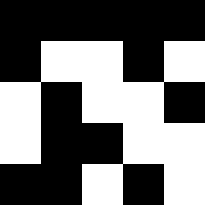[["black", "black", "black", "black", "black"], ["black", "white", "white", "black", "white"], ["white", "black", "white", "white", "black"], ["white", "black", "black", "white", "white"], ["black", "black", "white", "black", "white"]]